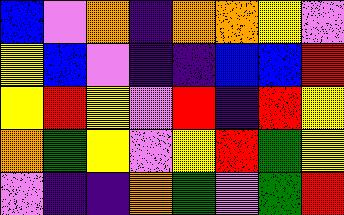[["blue", "violet", "orange", "indigo", "orange", "orange", "yellow", "violet"], ["yellow", "blue", "violet", "indigo", "indigo", "blue", "blue", "red"], ["yellow", "red", "yellow", "violet", "red", "indigo", "red", "yellow"], ["orange", "green", "yellow", "violet", "yellow", "red", "green", "yellow"], ["violet", "indigo", "indigo", "orange", "green", "violet", "green", "red"]]